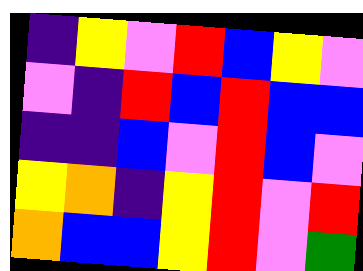[["indigo", "yellow", "violet", "red", "blue", "yellow", "violet"], ["violet", "indigo", "red", "blue", "red", "blue", "blue"], ["indigo", "indigo", "blue", "violet", "red", "blue", "violet"], ["yellow", "orange", "indigo", "yellow", "red", "violet", "red"], ["orange", "blue", "blue", "yellow", "red", "violet", "green"]]